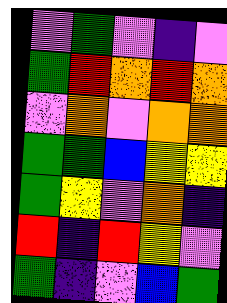[["violet", "green", "violet", "indigo", "violet"], ["green", "red", "orange", "red", "orange"], ["violet", "orange", "violet", "orange", "orange"], ["green", "green", "blue", "yellow", "yellow"], ["green", "yellow", "violet", "orange", "indigo"], ["red", "indigo", "red", "yellow", "violet"], ["green", "indigo", "violet", "blue", "green"]]